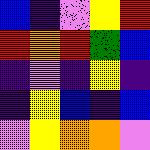[["blue", "indigo", "violet", "yellow", "red"], ["red", "orange", "red", "green", "blue"], ["indigo", "violet", "indigo", "yellow", "indigo"], ["indigo", "yellow", "blue", "indigo", "blue"], ["violet", "yellow", "orange", "orange", "violet"]]